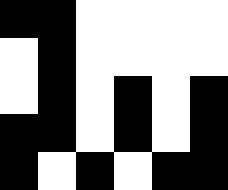[["black", "black", "white", "white", "white", "white"], ["white", "black", "white", "white", "white", "white"], ["white", "black", "white", "black", "white", "black"], ["black", "black", "white", "black", "white", "black"], ["black", "white", "black", "white", "black", "black"]]